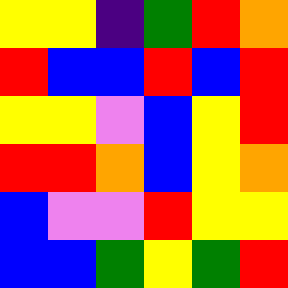[["yellow", "yellow", "indigo", "green", "red", "orange"], ["red", "blue", "blue", "red", "blue", "red"], ["yellow", "yellow", "violet", "blue", "yellow", "red"], ["red", "red", "orange", "blue", "yellow", "orange"], ["blue", "violet", "violet", "red", "yellow", "yellow"], ["blue", "blue", "green", "yellow", "green", "red"]]